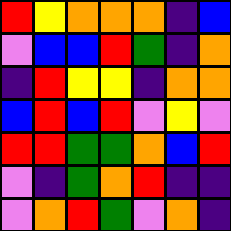[["red", "yellow", "orange", "orange", "orange", "indigo", "blue"], ["violet", "blue", "blue", "red", "green", "indigo", "orange"], ["indigo", "red", "yellow", "yellow", "indigo", "orange", "orange"], ["blue", "red", "blue", "red", "violet", "yellow", "violet"], ["red", "red", "green", "green", "orange", "blue", "red"], ["violet", "indigo", "green", "orange", "red", "indigo", "indigo"], ["violet", "orange", "red", "green", "violet", "orange", "indigo"]]